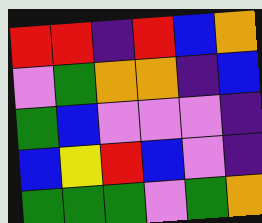[["red", "red", "indigo", "red", "blue", "orange"], ["violet", "green", "orange", "orange", "indigo", "blue"], ["green", "blue", "violet", "violet", "violet", "indigo"], ["blue", "yellow", "red", "blue", "violet", "indigo"], ["green", "green", "green", "violet", "green", "orange"]]